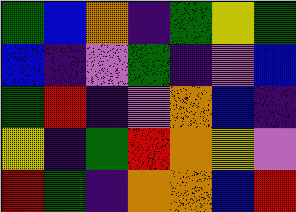[["green", "blue", "orange", "indigo", "green", "yellow", "green"], ["blue", "indigo", "violet", "green", "indigo", "violet", "blue"], ["green", "red", "indigo", "violet", "orange", "blue", "indigo"], ["yellow", "indigo", "green", "red", "orange", "yellow", "violet"], ["red", "green", "indigo", "orange", "orange", "blue", "red"]]